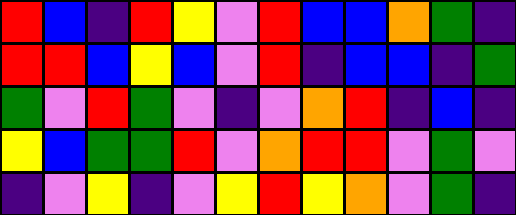[["red", "blue", "indigo", "red", "yellow", "violet", "red", "blue", "blue", "orange", "green", "indigo"], ["red", "red", "blue", "yellow", "blue", "violet", "red", "indigo", "blue", "blue", "indigo", "green"], ["green", "violet", "red", "green", "violet", "indigo", "violet", "orange", "red", "indigo", "blue", "indigo"], ["yellow", "blue", "green", "green", "red", "violet", "orange", "red", "red", "violet", "green", "violet"], ["indigo", "violet", "yellow", "indigo", "violet", "yellow", "red", "yellow", "orange", "violet", "green", "indigo"]]